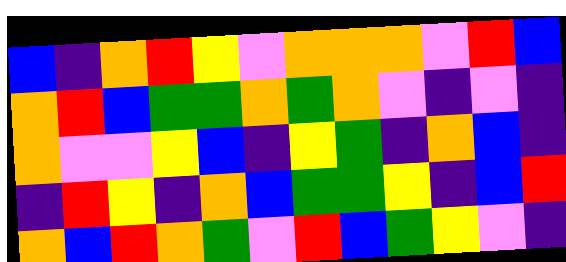[["blue", "indigo", "orange", "red", "yellow", "violet", "orange", "orange", "orange", "violet", "red", "blue"], ["orange", "red", "blue", "green", "green", "orange", "green", "orange", "violet", "indigo", "violet", "indigo"], ["orange", "violet", "violet", "yellow", "blue", "indigo", "yellow", "green", "indigo", "orange", "blue", "indigo"], ["indigo", "red", "yellow", "indigo", "orange", "blue", "green", "green", "yellow", "indigo", "blue", "red"], ["orange", "blue", "red", "orange", "green", "violet", "red", "blue", "green", "yellow", "violet", "indigo"]]